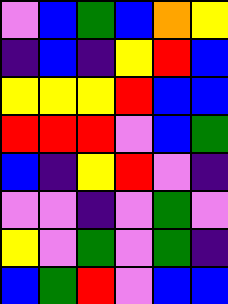[["violet", "blue", "green", "blue", "orange", "yellow"], ["indigo", "blue", "indigo", "yellow", "red", "blue"], ["yellow", "yellow", "yellow", "red", "blue", "blue"], ["red", "red", "red", "violet", "blue", "green"], ["blue", "indigo", "yellow", "red", "violet", "indigo"], ["violet", "violet", "indigo", "violet", "green", "violet"], ["yellow", "violet", "green", "violet", "green", "indigo"], ["blue", "green", "red", "violet", "blue", "blue"]]